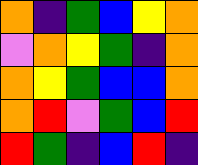[["orange", "indigo", "green", "blue", "yellow", "orange"], ["violet", "orange", "yellow", "green", "indigo", "orange"], ["orange", "yellow", "green", "blue", "blue", "orange"], ["orange", "red", "violet", "green", "blue", "red"], ["red", "green", "indigo", "blue", "red", "indigo"]]